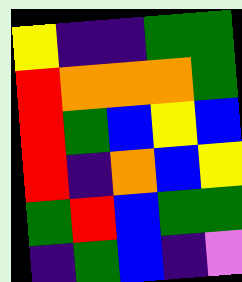[["yellow", "indigo", "indigo", "green", "green"], ["red", "orange", "orange", "orange", "green"], ["red", "green", "blue", "yellow", "blue"], ["red", "indigo", "orange", "blue", "yellow"], ["green", "red", "blue", "green", "green"], ["indigo", "green", "blue", "indigo", "violet"]]